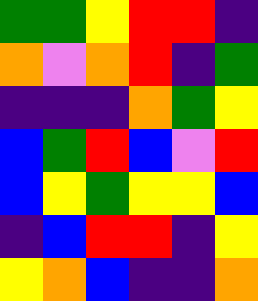[["green", "green", "yellow", "red", "red", "indigo"], ["orange", "violet", "orange", "red", "indigo", "green"], ["indigo", "indigo", "indigo", "orange", "green", "yellow"], ["blue", "green", "red", "blue", "violet", "red"], ["blue", "yellow", "green", "yellow", "yellow", "blue"], ["indigo", "blue", "red", "red", "indigo", "yellow"], ["yellow", "orange", "blue", "indigo", "indigo", "orange"]]